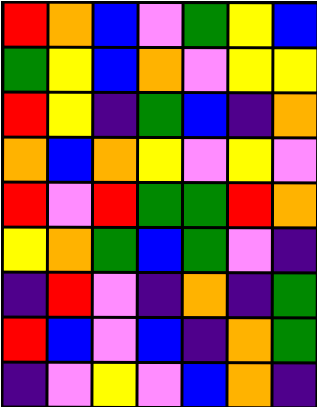[["red", "orange", "blue", "violet", "green", "yellow", "blue"], ["green", "yellow", "blue", "orange", "violet", "yellow", "yellow"], ["red", "yellow", "indigo", "green", "blue", "indigo", "orange"], ["orange", "blue", "orange", "yellow", "violet", "yellow", "violet"], ["red", "violet", "red", "green", "green", "red", "orange"], ["yellow", "orange", "green", "blue", "green", "violet", "indigo"], ["indigo", "red", "violet", "indigo", "orange", "indigo", "green"], ["red", "blue", "violet", "blue", "indigo", "orange", "green"], ["indigo", "violet", "yellow", "violet", "blue", "orange", "indigo"]]